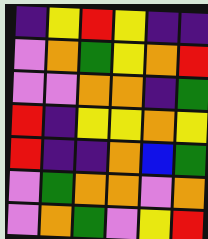[["indigo", "yellow", "red", "yellow", "indigo", "indigo"], ["violet", "orange", "green", "yellow", "orange", "red"], ["violet", "violet", "orange", "orange", "indigo", "green"], ["red", "indigo", "yellow", "yellow", "orange", "yellow"], ["red", "indigo", "indigo", "orange", "blue", "green"], ["violet", "green", "orange", "orange", "violet", "orange"], ["violet", "orange", "green", "violet", "yellow", "red"]]